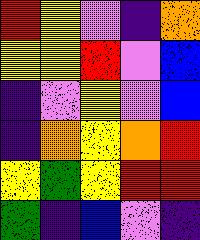[["red", "yellow", "violet", "indigo", "orange"], ["yellow", "yellow", "red", "violet", "blue"], ["indigo", "violet", "yellow", "violet", "blue"], ["indigo", "orange", "yellow", "orange", "red"], ["yellow", "green", "yellow", "red", "red"], ["green", "indigo", "blue", "violet", "indigo"]]